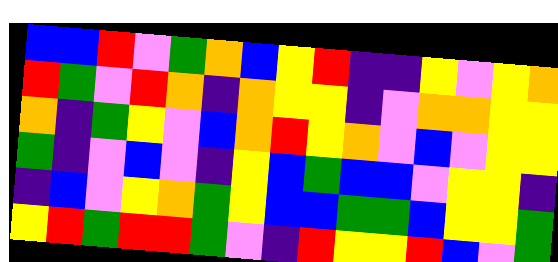[["blue", "blue", "red", "violet", "green", "orange", "blue", "yellow", "red", "indigo", "indigo", "yellow", "violet", "yellow", "orange"], ["red", "green", "violet", "red", "orange", "indigo", "orange", "yellow", "yellow", "indigo", "violet", "orange", "orange", "yellow", "yellow"], ["orange", "indigo", "green", "yellow", "violet", "blue", "orange", "red", "yellow", "orange", "violet", "blue", "violet", "yellow", "yellow"], ["green", "indigo", "violet", "blue", "violet", "indigo", "yellow", "blue", "green", "blue", "blue", "violet", "yellow", "yellow", "indigo"], ["indigo", "blue", "violet", "yellow", "orange", "green", "yellow", "blue", "blue", "green", "green", "blue", "yellow", "yellow", "green"], ["yellow", "red", "green", "red", "red", "green", "violet", "indigo", "red", "yellow", "yellow", "red", "blue", "violet", "green"]]